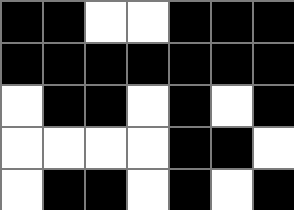[["black", "black", "white", "white", "black", "black", "black"], ["black", "black", "black", "black", "black", "black", "black"], ["white", "black", "black", "white", "black", "white", "black"], ["white", "white", "white", "white", "black", "black", "white"], ["white", "black", "black", "white", "black", "white", "black"]]